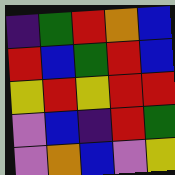[["indigo", "green", "red", "orange", "blue"], ["red", "blue", "green", "red", "blue"], ["yellow", "red", "yellow", "red", "red"], ["violet", "blue", "indigo", "red", "green"], ["violet", "orange", "blue", "violet", "yellow"]]